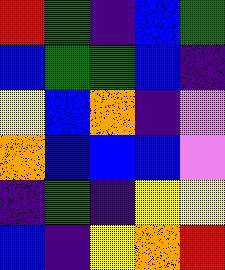[["red", "green", "indigo", "blue", "green"], ["blue", "green", "green", "blue", "indigo"], ["yellow", "blue", "orange", "indigo", "violet"], ["orange", "blue", "blue", "blue", "violet"], ["indigo", "green", "indigo", "yellow", "yellow"], ["blue", "indigo", "yellow", "orange", "red"]]